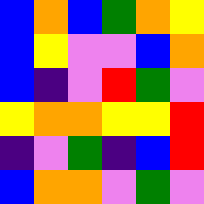[["blue", "orange", "blue", "green", "orange", "yellow"], ["blue", "yellow", "violet", "violet", "blue", "orange"], ["blue", "indigo", "violet", "red", "green", "violet"], ["yellow", "orange", "orange", "yellow", "yellow", "red"], ["indigo", "violet", "green", "indigo", "blue", "red"], ["blue", "orange", "orange", "violet", "green", "violet"]]